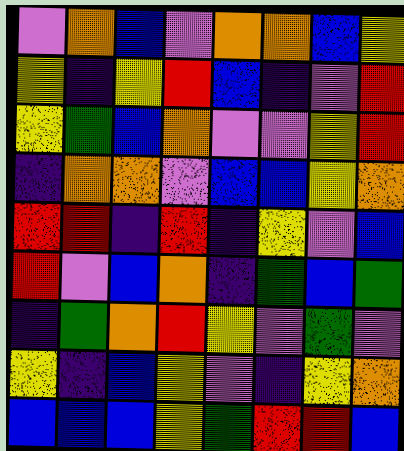[["violet", "orange", "blue", "violet", "orange", "orange", "blue", "yellow"], ["yellow", "indigo", "yellow", "red", "blue", "indigo", "violet", "red"], ["yellow", "green", "blue", "orange", "violet", "violet", "yellow", "red"], ["indigo", "orange", "orange", "violet", "blue", "blue", "yellow", "orange"], ["red", "red", "indigo", "red", "indigo", "yellow", "violet", "blue"], ["red", "violet", "blue", "orange", "indigo", "green", "blue", "green"], ["indigo", "green", "orange", "red", "yellow", "violet", "green", "violet"], ["yellow", "indigo", "blue", "yellow", "violet", "indigo", "yellow", "orange"], ["blue", "blue", "blue", "yellow", "green", "red", "red", "blue"]]